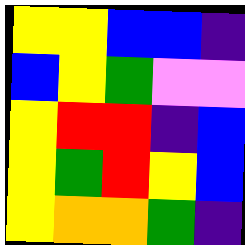[["yellow", "yellow", "blue", "blue", "indigo"], ["blue", "yellow", "green", "violet", "violet"], ["yellow", "red", "red", "indigo", "blue"], ["yellow", "green", "red", "yellow", "blue"], ["yellow", "orange", "orange", "green", "indigo"]]